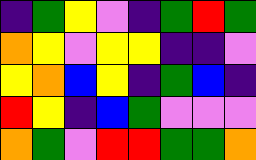[["indigo", "green", "yellow", "violet", "indigo", "green", "red", "green"], ["orange", "yellow", "violet", "yellow", "yellow", "indigo", "indigo", "violet"], ["yellow", "orange", "blue", "yellow", "indigo", "green", "blue", "indigo"], ["red", "yellow", "indigo", "blue", "green", "violet", "violet", "violet"], ["orange", "green", "violet", "red", "red", "green", "green", "orange"]]